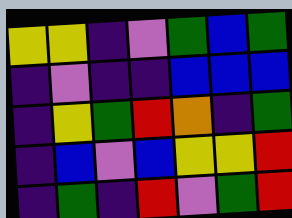[["yellow", "yellow", "indigo", "violet", "green", "blue", "green"], ["indigo", "violet", "indigo", "indigo", "blue", "blue", "blue"], ["indigo", "yellow", "green", "red", "orange", "indigo", "green"], ["indigo", "blue", "violet", "blue", "yellow", "yellow", "red"], ["indigo", "green", "indigo", "red", "violet", "green", "red"]]